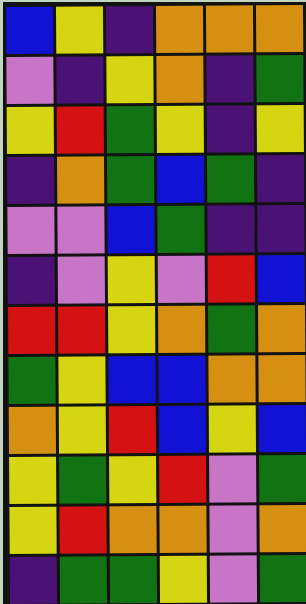[["blue", "yellow", "indigo", "orange", "orange", "orange"], ["violet", "indigo", "yellow", "orange", "indigo", "green"], ["yellow", "red", "green", "yellow", "indigo", "yellow"], ["indigo", "orange", "green", "blue", "green", "indigo"], ["violet", "violet", "blue", "green", "indigo", "indigo"], ["indigo", "violet", "yellow", "violet", "red", "blue"], ["red", "red", "yellow", "orange", "green", "orange"], ["green", "yellow", "blue", "blue", "orange", "orange"], ["orange", "yellow", "red", "blue", "yellow", "blue"], ["yellow", "green", "yellow", "red", "violet", "green"], ["yellow", "red", "orange", "orange", "violet", "orange"], ["indigo", "green", "green", "yellow", "violet", "green"]]